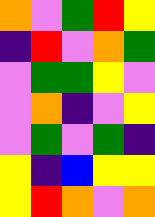[["orange", "violet", "green", "red", "yellow"], ["indigo", "red", "violet", "orange", "green"], ["violet", "green", "green", "yellow", "violet"], ["violet", "orange", "indigo", "violet", "yellow"], ["violet", "green", "violet", "green", "indigo"], ["yellow", "indigo", "blue", "yellow", "yellow"], ["yellow", "red", "orange", "violet", "orange"]]